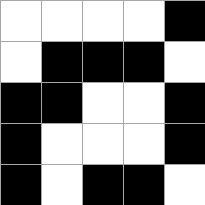[["white", "white", "white", "white", "black"], ["white", "black", "black", "black", "white"], ["black", "black", "white", "white", "black"], ["black", "white", "white", "white", "black"], ["black", "white", "black", "black", "white"]]